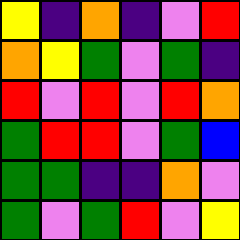[["yellow", "indigo", "orange", "indigo", "violet", "red"], ["orange", "yellow", "green", "violet", "green", "indigo"], ["red", "violet", "red", "violet", "red", "orange"], ["green", "red", "red", "violet", "green", "blue"], ["green", "green", "indigo", "indigo", "orange", "violet"], ["green", "violet", "green", "red", "violet", "yellow"]]